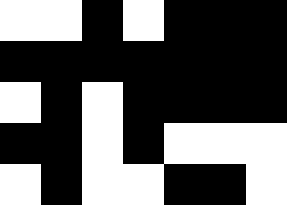[["white", "white", "black", "white", "black", "black", "black"], ["black", "black", "black", "black", "black", "black", "black"], ["white", "black", "white", "black", "black", "black", "black"], ["black", "black", "white", "black", "white", "white", "white"], ["white", "black", "white", "white", "black", "black", "white"]]